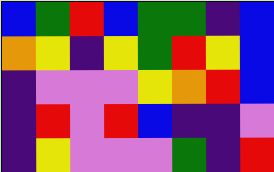[["blue", "green", "red", "blue", "green", "green", "indigo", "blue"], ["orange", "yellow", "indigo", "yellow", "green", "red", "yellow", "blue"], ["indigo", "violet", "violet", "violet", "yellow", "orange", "red", "blue"], ["indigo", "red", "violet", "red", "blue", "indigo", "indigo", "violet"], ["indigo", "yellow", "violet", "violet", "violet", "green", "indigo", "red"]]